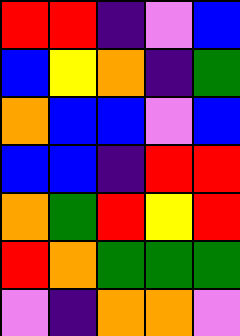[["red", "red", "indigo", "violet", "blue"], ["blue", "yellow", "orange", "indigo", "green"], ["orange", "blue", "blue", "violet", "blue"], ["blue", "blue", "indigo", "red", "red"], ["orange", "green", "red", "yellow", "red"], ["red", "orange", "green", "green", "green"], ["violet", "indigo", "orange", "orange", "violet"]]